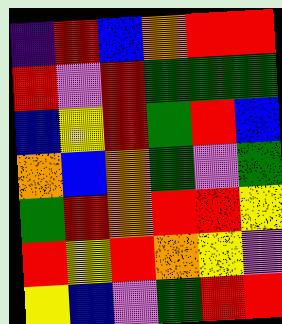[["indigo", "red", "blue", "orange", "red", "red"], ["red", "violet", "red", "green", "green", "green"], ["blue", "yellow", "red", "green", "red", "blue"], ["orange", "blue", "orange", "green", "violet", "green"], ["green", "red", "orange", "red", "red", "yellow"], ["red", "yellow", "red", "orange", "yellow", "violet"], ["yellow", "blue", "violet", "green", "red", "red"]]